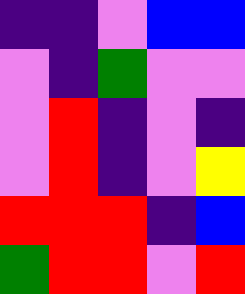[["indigo", "indigo", "violet", "blue", "blue"], ["violet", "indigo", "green", "violet", "violet"], ["violet", "red", "indigo", "violet", "indigo"], ["violet", "red", "indigo", "violet", "yellow"], ["red", "red", "red", "indigo", "blue"], ["green", "red", "red", "violet", "red"]]